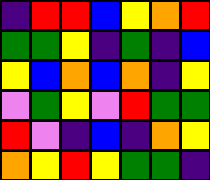[["indigo", "red", "red", "blue", "yellow", "orange", "red"], ["green", "green", "yellow", "indigo", "green", "indigo", "blue"], ["yellow", "blue", "orange", "blue", "orange", "indigo", "yellow"], ["violet", "green", "yellow", "violet", "red", "green", "green"], ["red", "violet", "indigo", "blue", "indigo", "orange", "yellow"], ["orange", "yellow", "red", "yellow", "green", "green", "indigo"]]